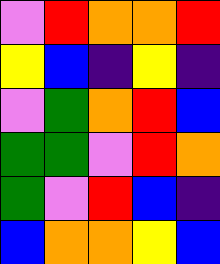[["violet", "red", "orange", "orange", "red"], ["yellow", "blue", "indigo", "yellow", "indigo"], ["violet", "green", "orange", "red", "blue"], ["green", "green", "violet", "red", "orange"], ["green", "violet", "red", "blue", "indigo"], ["blue", "orange", "orange", "yellow", "blue"]]